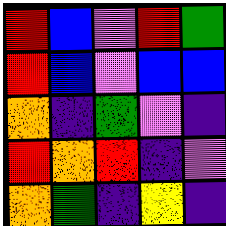[["red", "blue", "violet", "red", "green"], ["red", "blue", "violet", "blue", "blue"], ["orange", "indigo", "green", "violet", "indigo"], ["red", "orange", "red", "indigo", "violet"], ["orange", "green", "indigo", "yellow", "indigo"]]